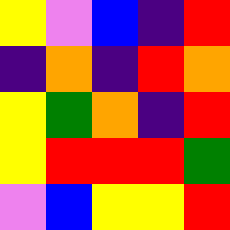[["yellow", "violet", "blue", "indigo", "red"], ["indigo", "orange", "indigo", "red", "orange"], ["yellow", "green", "orange", "indigo", "red"], ["yellow", "red", "red", "red", "green"], ["violet", "blue", "yellow", "yellow", "red"]]